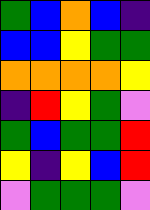[["green", "blue", "orange", "blue", "indigo"], ["blue", "blue", "yellow", "green", "green"], ["orange", "orange", "orange", "orange", "yellow"], ["indigo", "red", "yellow", "green", "violet"], ["green", "blue", "green", "green", "red"], ["yellow", "indigo", "yellow", "blue", "red"], ["violet", "green", "green", "green", "violet"]]